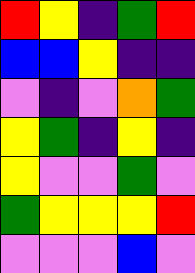[["red", "yellow", "indigo", "green", "red"], ["blue", "blue", "yellow", "indigo", "indigo"], ["violet", "indigo", "violet", "orange", "green"], ["yellow", "green", "indigo", "yellow", "indigo"], ["yellow", "violet", "violet", "green", "violet"], ["green", "yellow", "yellow", "yellow", "red"], ["violet", "violet", "violet", "blue", "violet"]]